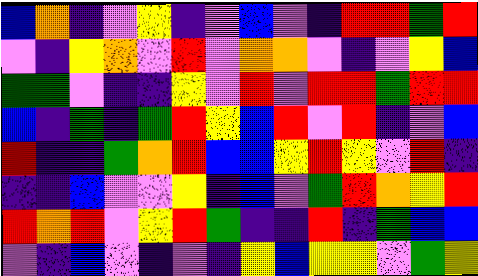[["blue", "orange", "indigo", "violet", "yellow", "indigo", "violet", "blue", "violet", "indigo", "red", "red", "green", "red"], ["violet", "indigo", "yellow", "orange", "violet", "red", "violet", "orange", "orange", "violet", "indigo", "violet", "yellow", "blue"], ["green", "green", "violet", "indigo", "indigo", "yellow", "violet", "red", "violet", "red", "red", "green", "red", "red"], ["blue", "indigo", "green", "indigo", "green", "red", "yellow", "blue", "red", "violet", "red", "indigo", "violet", "blue"], ["red", "indigo", "indigo", "green", "orange", "red", "blue", "blue", "yellow", "red", "yellow", "violet", "red", "indigo"], ["indigo", "indigo", "blue", "violet", "violet", "yellow", "indigo", "blue", "violet", "green", "red", "orange", "yellow", "red"], ["red", "orange", "red", "violet", "yellow", "red", "green", "indigo", "indigo", "red", "indigo", "green", "blue", "blue"], ["violet", "indigo", "blue", "violet", "indigo", "violet", "indigo", "yellow", "blue", "yellow", "yellow", "violet", "green", "yellow"]]